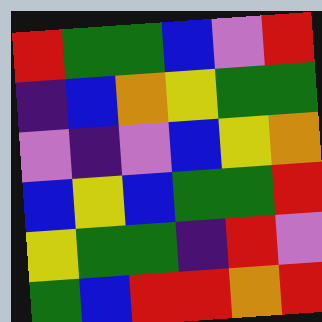[["red", "green", "green", "blue", "violet", "red"], ["indigo", "blue", "orange", "yellow", "green", "green"], ["violet", "indigo", "violet", "blue", "yellow", "orange"], ["blue", "yellow", "blue", "green", "green", "red"], ["yellow", "green", "green", "indigo", "red", "violet"], ["green", "blue", "red", "red", "orange", "red"]]